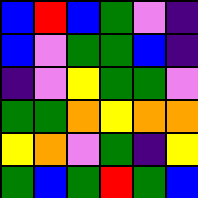[["blue", "red", "blue", "green", "violet", "indigo"], ["blue", "violet", "green", "green", "blue", "indigo"], ["indigo", "violet", "yellow", "green", "green", "violet"], ["green", "green", "orange", "yellow", "orange", "orange"], ["yellow", "orange", "violet", "green", "indigo", "yellow"], ["green", "blue", "green", "red", "green", "blue"]]